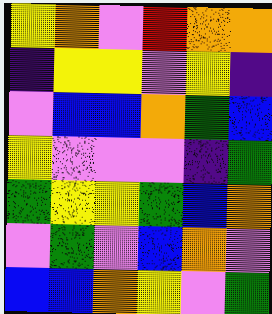[["yellow", "orange", "violet", "red", "orange", "orange"], ["indigo", "yellow", "yellow", "violet", "yellow", "indigo"], ["violet", "blue", "blue", "orange", "green", "blue"], ["yellow", "violet", "violet", "violet", "indigo", "green"], ["green", "yellow", "yellow", "green", "blue", "orange"], ["violet", "green", "violet", "blue", "orange", "violet"], ["blue", "blue", "orange", "yellow", "violet", "green"]]